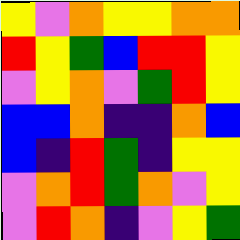[["yellow", "violet", "orange", "yellow", "yellow", "orange", "orange"], ["red", "yellow", "green", "blue", "red", "red", "yellow"], ["violet", "yellow", "orange", "violet", "green", "red", "yellow"], ["blue", "blue", "orange", "indigo", "indigo", "orange", "blue"], ["blue", "indigo", "red", "green", "indigo", "yellow", "yellow"], ["violet", "orange", "red", "green", "orange", "violet", "yellow"], ["violet", "red", "orange", "indigo", "violet", "yellow", "green"]]